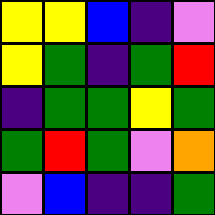[["yellow", "yellow", "blue", "indigo", "violet"], ["yellow", "green", "indigo", "green", "red"], ["indigo", "green", "green", "yellow", "green"], ["green", "red", "green", "violet", "orange"], ["violet", "blue", "indigo", "indigo", "green"]]